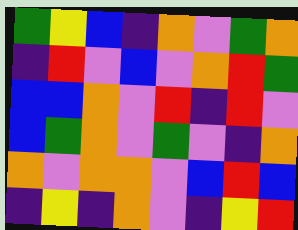[["green", "yellow", "blue", "indigo", "orange", "violet", "green", "orange"], ["indigo", "red", "violet", "blue", "violet", "orange", "red", "green"], ["blue", "blue", "orange", "violet", "red", "indigo", "red", "violet"], ["blue", "green", "orange", "violet", "green", "violet", "indigo", "orange"], ["orange", "violet", "orange", "orange", "violet", "blue", "red", "blue"], ["indigo", "yellow", "indigo", "orange", "violet", "indigo", "yellow", "red"]]